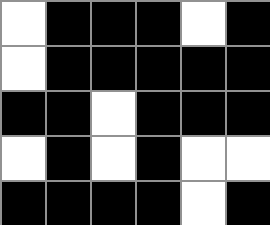[["white", "black", "black", "black", "white", "black"], ["white", "black", "black", "black", "black", "black"], ["black", "black", "white", "black", "black", "black"], ["white", "black", "white", "black", "white", "white"], ["black", "black", "black", "black", "white", "black"]]